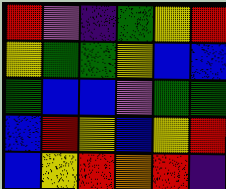[["red", "violet", "indigo", "green", "yellow", "red"], ["yellow", "green", "green", "yellow", "blue", "blue"], ["green", "blue", "blue", "violet", "green", "green"], ["blue", "red", "yellow", "blue", "yellow", "red"], ["blue", "yellow", "red", "orange", "red", "indigo"]]